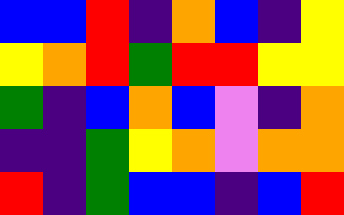[["blue", "blue", "red", "indigo", "orange", "blue", "indigo", "yellow"], ["yellow", "orange", "red", "green", "red", "red", "yellow", "yellow"], ["green", "indigo", "blue", "orange", "blue", "violet", "indigo", "orange"], ["indigo", "indigo", "green", "yellow", "orange", "violet", "orange", "orange"], ["red", "indigo", "green", "blue", "blue", "indigo", "blue", "red"]]